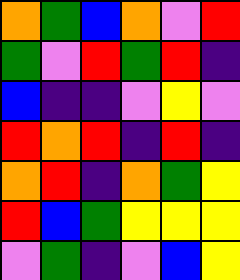[["orange", "green", "blue", "orange", "violet", "red"], ["green", "violet", "red", "green", "red", "indigo"], ["blue", "indigo", "indigo", "violet", "yellow", "violet"], ["red", "orange", "red", "indigo", "red", "indigo"], ["orange", "red", "indigo", "orange", "green", "yellow"], ["red", "blue", "green", "yellow", "yellow", "yellow"], ["violet", "green", "indigo", "violet", "blue", "yellow"]]